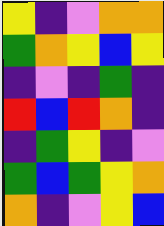[["yellow", "indigo", "violet", "orange", "orange"], ["green", "orange", "yellow", "blue", "yellow"], ["indigo", "violet", "indigo", "green", "indigo"], ["red", "blue", "red", "orange", "indigo"], ["indigo", "green", "yellow", "indigo", "violet"], ["green", "blue", "green", "yellow", "orange"], ["orange", "indigo", "violet", "yellow", "blue"]]